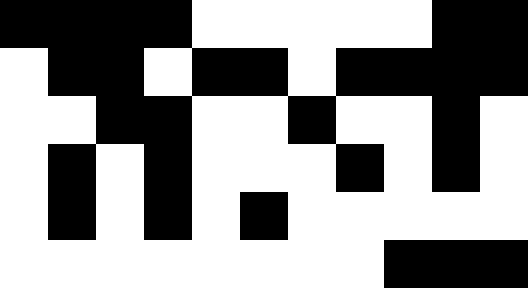[["black", "black", "black", "black", "white", "white", "white", "white", "white", "black", "black"], ["white", "black", "black", "white", "black", "black", "white", "black", "black", "black", "black"], ["white", "white", "black", "black", "white", "white", "black", "white", "white", "black", "white"], ["white", "black", "white", "black", "white", "white", "white", "black", "white", "black", "white"], ["white", "black", "white", "black", "white", "black", "white", "white", "white", "white", "white"], ["white", "white", "white", "white", "white", "white", "white", "white", "black", "black", "black"]]